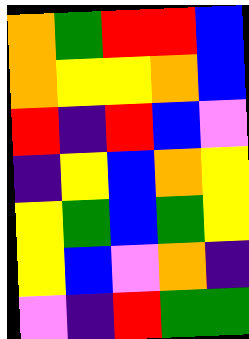[["orange", "green", "red", "red", "blue"], ["orange", "yellow", "yellow", "orange", "blue"], ["red", "indigo", "red", "blue", "violet"], ["indigo", "yellow", "blue", "orange", "yellow"], ["yellow", "green", "blue", "green", "yellow"], ["yellow", "blue", "violet", "orange", "indigo"], ["violet", "indigo", "red", "green", "green"]]